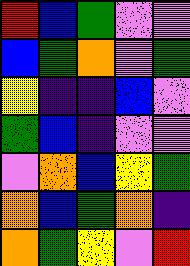[["red", "blue", "green", "violet", "violet"], ["blue", "green", "orange", "violet", "green"], ["yellow", "indigo", "indigo", "blue", "violet"], ["green", "blue", "indigo", "violet", "violet"], ["violet", "orange", "blue", "yellow", "green"], ["orange", "blue", "green", "orange", "indigo"], ["orange", "green", "yellow", "violet", "red"]]